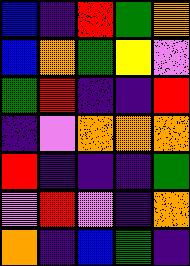[["blue", "indigo", "red", "green", "orange"], ["blue", "orange", "green", "yellow", "violet"], ["green", "red", "indigo", "indigo", "red"], ["indigo", "violet", "orange", "orange", "orange"], ["red", "indigo", "indigo", "indigo", "green"], ["violet", "red", "violet", "indigo", "orange"], ["orange", "indigo", "blue", "green", "indigo"]]